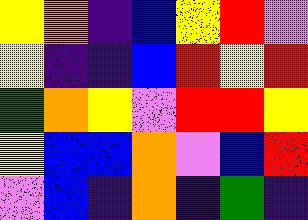[["yellow", "orange", "indigo", "blue", "yellow", "red", "violet"], ["yellow", "indigo", "indigo", "blue", "red", "yellow", "red"], ["green", "orange", "yellow", "violet", "red", "red", "yellow"], ["yellow", "blue", "blue", "orange", "violet", "blue", "red"], ["violet", "blue", "indigo", "orange", "indigo", "green", "indigo"]]